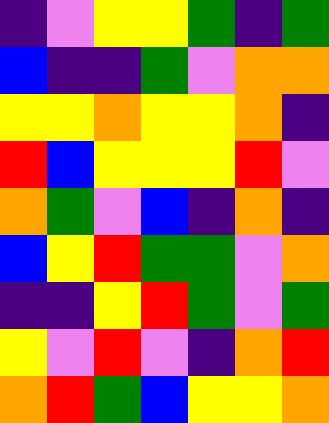[["indigo", "violet", "yellow", "yellow", "green", "indigo", "green"], ["blue", "indigo", "indigo", "green", "violet", "orange", "orange"], ["yellow", "yellow", "orange", "yellow", "yellow", "orange", "indigo"], ["red", "blue", "yellow", "yellow", "yellow", "red", "violet"], ["orange", "green", "violet", "blue", "indigo", "orange", "indigo"], ["blue", "yellow", "red", "green", "green", "violet", "orange"], ["indigo", "indigo", "yellow", "red", "green", "violet", "green"], ["yellow", "violet", "red", "violet", "indigo", "orange", "red"], ["orange", "red", "green", "blue", "yellow", "yellow", "orange"]]